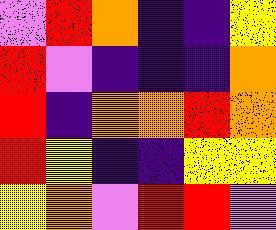[["violet", "red", "orange", "indigo", "indigo", "yellow"], ["red", "violet", "indigo", "indigo", "indigo", "orange"], ["red", "indigo", "orange", "orange", "red", "orange"], ["red", "yellow", "indigo", "indigo", "yellow", "yellow"], ["yellow", "orange", "violet", "red", "red", "violet"]]